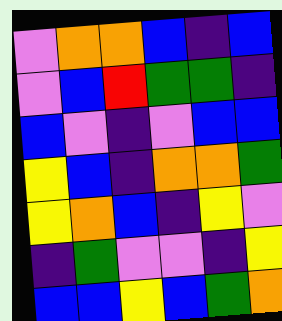[["violet", "orange", "orange", "blue", "indigo", "blue"], ["violet", "blue", "red", "green", "green", "indigo"], ["blue", "violet", "indigo", "violet", "blue", "blue"], ["yellow", "blue", "indigo", "orange", "orange", "green"], ["yellow", "orange", "blue", "indigo", "yellow", "violet"], ["indigo", "green", "violet", "violet", "indigo", "yellow"], ["blue", "blue", "yellow", "blue", "green", "orange"]]